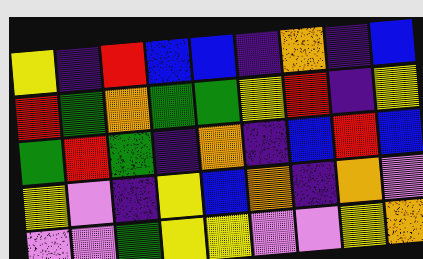[["yellow", "indigo", "red", "blue", "blue", "indigo", "orange", "indigo", "blue"], ["red", "green", "orange", "green", "green", "yellow", "red", "indigo", "yellow"], ["green", "red", "green", "indigo", "orange", "indigo", "blue", "red", "blue"], ["yellow", "violet", "indigo", "yellow", "blue", "orange", "indigo", "orange", "violet"], ["violet", "violet", "green", "yellow", "yellow", "violet", "violet", "yellow", "orange"]]